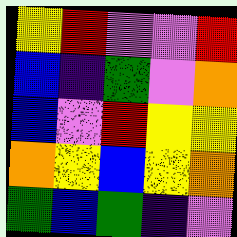[["yellow", "red", "violet", "violet", "red"], ["blue", "indigo", "green", "violet", "orange"], ["blue", "violet", "red", "yellow", "yellow"], ["orange", "yellow", "blue", "yellow", "orange"], ["green", "blue", "green", "indigo", "violet"]]